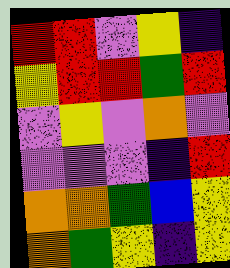[["red", "red", "violet", "yellow", "indigo"], ["yellow", "red", "red", "green", "red"], ["violet", "yellow", "violet", "orange", "violet"], ["violet", "violet", "violet", "indigo", "red"], ["orange", "orange", "green", "blue", "yellow"], ["orange", "green", "yellow", "indigo", "yellow"]]